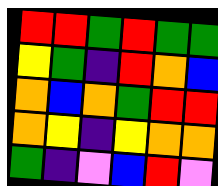[["red", "red", "green", "red", "green", "green"], ["yellow", "green", "indigo", "red", "orange", "blue"], ["orange", "blue", "orange", "green", "red", "red"], ["orange", "yellow", "indigo", "yellow", "orange", "orange"], ["green", "indigo", "violet", "blue", "red", "violet"]]